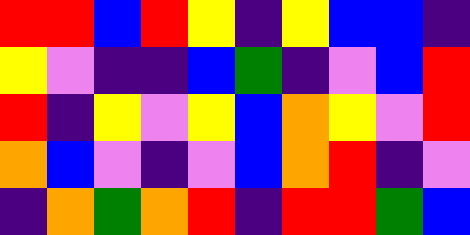[["red", "red", "blue", "red", "yellow", "indigo", "yellow", "blue", "blue", "indigo"], ["yellow", "violet", "indigo", "indigo", "blue", "green", "indigo", "violet", "blue", "red"], ["red", "indigo", "yellow", "violet", "yellow", "blue", "orange", "yellow", "violet", "red"], ["orange", "blue", "violet", "indigo", "violet", "blue", "orange", "red", "indigo", "violet"], ["indigo", "orange", "green", "orange", "red", "indigo", "red", "red", "green", "blue"]]